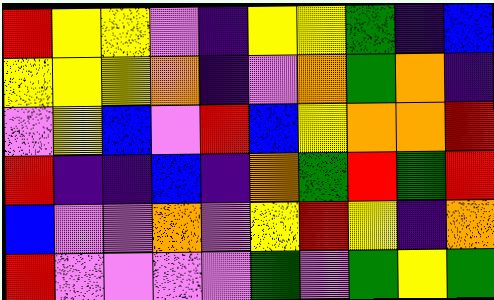[["red", "yellow", "yellow", "violet", "indigo", "yellow", "yellow", "green", "indigo", "blue"], ["yellow", "yellow", "yellow", "orange", "indigo", "violet", "orange", "green", "orange", "indigo"], ["violet", "yellow", "blue", "violet", "red", "blue", "yellow", "orange", "orange", "red"], ["red", "indigo", "indigo", "blue", "indigo", "orange", "green", "red", "green", "red"], ["blue", "violet", "violet", "orange", "violet", "yellow", "red", "yellow", "indigo", "orange"], ["red", "violet", "violet", "violet", "violet", "green", "violet", "green", "yellow", "green"]]